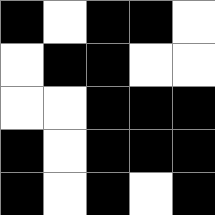[["black", "white", "black", "black", "white"], ["white", "black", "black", "white", "white"], ["white", "white", "black", "black", "black"], ["black", "white", "black", "black", "black"], ["black", "white", "black", "white", "black"]]